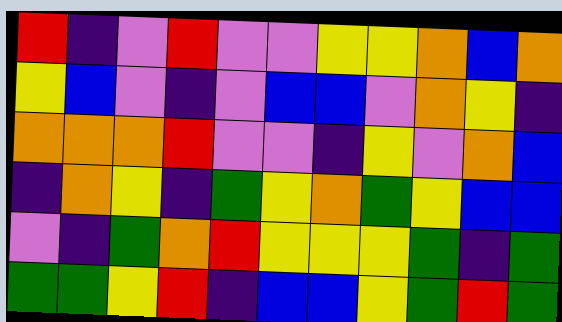[["red", "indigo", "violet", "red", "violet", "violet", "yellow", "yellow", "orange", "blue", "orange"], ["yellow", "blue", "violet", "indigo", "violet", "blue", "blue", "violet", "orange", "yellow", "indigo"], ["orange", "orange", "orange", "red", "violet", "violet", "indigo", "yellow", "violet", "orange", "blue"], ["indigo", "orange", "yellow", "indigo", "green", "yellow", "orange", "green", "yellow", "blue", "blue"], ["violet", "indigo", "green", "orange", "red", "yellow", "yellow", "yellow", "green", "indigo", "green"], ["green", "green", "yellow", "red", "indigo", "blue", "blue", "yellow", "green", "red", "green"]]